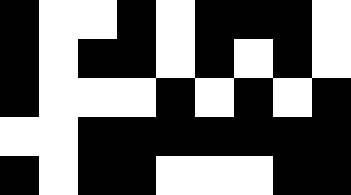[["black", "white", "white", "black", "white", "black", "black", "black", "white"], ["black", "white", "black", "black", "white", "black", "white", "black", "white"], ["black", "white", "white", "white", "black", "white", "black", "white", "black"], ["white", "white", "black", "black", "black", "black", "black", "black", "black"], ["black", "white", "black", "black", "white", "white", "white", "black", "black"]]